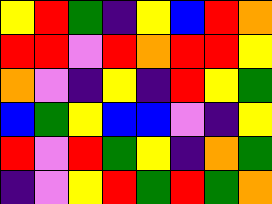[["yellow", "red", "green", "indigo", "yellow", "blue", "red", "orange"], ["red", "red", "violet", "red", "orange", "red", "red", "yellow"], ["orange", "violet", "indigo", "yellow", "indigo", "red", "yellow", "green"], ["blue", "green", "yellow", "blue", "blue", "violet", "indigo", "yellow"], ["red", "violet", "red", "green", "yellow", "indigo", "orange", "green"], ["indigo", "violet", "yellow", "red", "green", "red", "green", "orange"]]